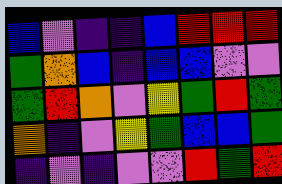[["blue", "violet", "indigo", "indigo", "blue", "red", "red", "red"], ["green", "orange", "blue", "indigo", "blue", "blue", "violet", "violet"], ["green", "red", "orange", "violet", "yellow", "green", "red", "green"], ["orange", "indigo", "violet", "yellow", "green", "blue", "blue", "green"], ["indigo", "violet", "indigo", "violet", "violet", "red", "green", "red"]]